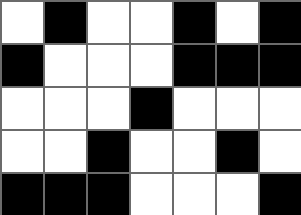[["white", "black", "white", "white", "black", "white", "black"], ["black", "white", "white", "white", "black", "black", "black"], ["white", "white", "white", "black", "white", "white", "white"], ["white", "white", "black", "white", "white", "black", "white"], ["black", "black", "black", "white", "white", "white", "black"]]